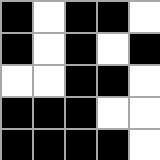[["black", "white", "black", "black", "white"], ["black", "white", "black", "white", "black"], ["white", "white", "black", "black", "white"], ["black", "black", "black", "white", "white"], ["black", "black", "black", "black", "white"]]